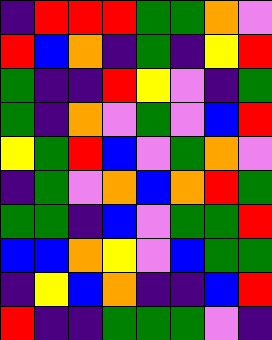[["indigo", "red", "red", "red", "green", "green", "orange", "violet"], ["red", "blue", "orange", "indigo", "green", "indigo", "yellow", "red"], ["green", "indigo", "indigo", "red", "yellow", "violet", "indigo", "green"], ["green", "indigo", "orange", "violet", "green", "violet", "blue", "red"], ["yellow", "green", "red", "blue", "violet", "green", "orange", "violet"], ["indigo", "green", "violet", "orange", "blue", "orange", "red", "green"], ["green", "green", "indigo", "blue", "violet", "green", "green", "red"], ["blue", "blue", "orange", "yellow", "violet", "blue", "green", "green"], ["indigo", "yellow", "blue", "orange", "indigo", "indigo", "blue", "red"], ["red", "indigo", "indigo", "green", "green", "green", "violet", "indigo"]]